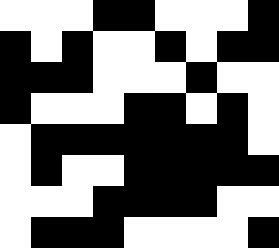[["white", "white", "white", "black", "black", "white", "white", "white", "black"], ["black", "white", "black", "white", "white", "black", "white", "black", "black"], ["black", "black", "black", "white", "white", "white", "black", "white", "white"], ["black", "white", "white", "white", "black", "black", "white", "black", "white"], ["white", "black", "black", "black", "black", "black", "black", "black", "white"], ["white", "black", "white", "white", "black", "black", "black", "black", "black"], ["white", "white", "white", "black", "black", "black", "black", "white", "white"], ["white", "black", "black", "black", "white", "white", "white", "white", "black"]]